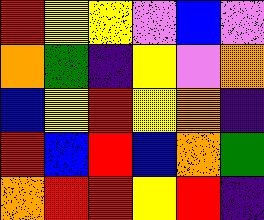[["red", "yellow", "yellow", "violet", "blue", "violet"], ["orange", "green", "indigo", "yellow", "violet", "orange"], ["blue", "yellow", "red", "yellow", "orange", "indigo"], ["red", "blue", "red", "blue", "orange", "green"], ["orange", "red", "red", "yellow", "red", "indigo"]]